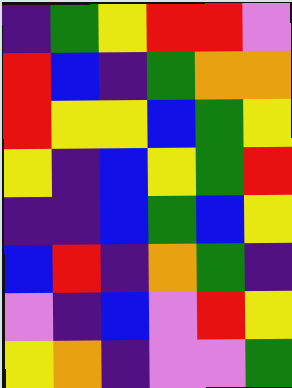[["indigo", "green", "yellow", "red", "red", "violet"], ["red", "blue", "indigo", "green", "orange", "orange"], ["red", "yellow", "yellow", "blue", "green", "yellow"], ["yellow", "indigo", "blue", "yellow", "green", "red"], ["indigo", "indigo", "blue", "green", "blue", "yellow"], ["blue", "red", "indigo", "orange", "green", "indigo"], ["violet", "indigo", "blue", "violet", "red", "yellow"], ["yellow", "orange", "indigo", "violet", "violet", "green"]]